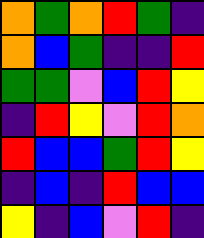[["orange", "green", "orange", "red", "green", "indigo"], ["orange", "blue", "green", "indigo", "indigo", "red"], ["green", "green", "violet", "blue", "red", "yellow"], ["indigo", "red", "yellow", "violet", "red", "orange"], ["red", "blue", "blue", "green", "red", "yellow"], ["indigo", "blue", "indigo", "red", "blue", "blue"], ["yellow", "indigo", "blue", "violet", "red", "indigo"]]